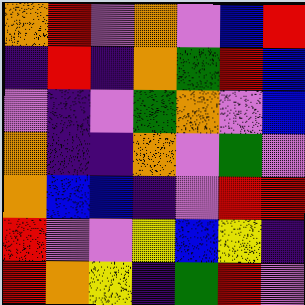[["orange", "red", "violet", "orange", "violet", "blue", "red"], ["indigo", "red", "indigo", "orange", "green", "red", "blue"], ["violet", "indigo", "violet", "green", "orange", "violet", "blue"], ["orange", "indigo", "indigo", "orange", "violet", "green", "violet"], ["orange", "blue", "blue", "indigo", "violet", "red", "red"], ["red", "violet", "violet", "yellow", "blue", "yellow", "indigo"], ["red", "orange", "yellow", "indigo", "green", "red", "violet"]]